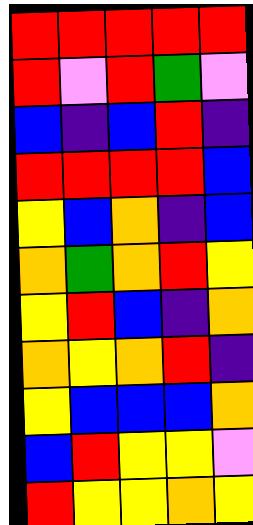[["red", "red", "red", "red", "red"], ["red", "violet", "red", "green", "violet"], ["blue", "indigo", "blue", "red", "indigo"], ["red", "red", "red", "red", "blue"], ["yellow", "blue", "orange", "indigo", "blue"], ["orange", "green", "orange", "red", "yellow"], ["yellow", "red", "blue", "indigo", "orange"], ["orange", "yellow", "orange", "red", "indigo"], ["yellow", "blue", "blue", "blue", "orange"], ["blue", "red", "yellow", "yellow", "violet"], ["red", "yellow", "yellow", "orange", "yellow"]]